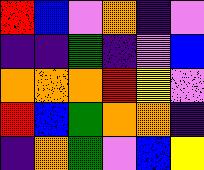[["red", "blue", "violet", "orange", "indigo", "violet"], ["indigo", "indigo", "green", "indigo", "violet", "blue"], ["orange", "orange", "orange", "red", "yellow", "violet"], ["red", "blue", "green", "orange", "orange", "indigo"], ["indigo", "orange", "green", "violet", "blue", "yellow"]]